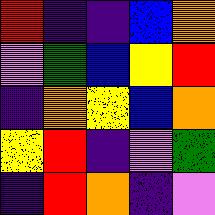[["red", "indigo", "indigo", "blue", "orange"], ["violet", "green", "blue", "yellow", "red"], ["indigo", "orange", "yellow", "blue", "orange"], ["yellow", "red", "indigo", "violet", "green"], ["indigo", "red", "orange", "indigo", "violet"]]